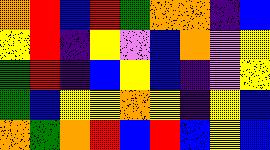[["orange", "red", "blue", "red", "green", "orange", "orange", "indigo", "blue"], ["yellow", "red", "indigo", "yellow", "violet", "blue", "orange", "violet", "yellow"], ["green", "red", "indigo", "blue", "yellow", "blue", "indigo", "violet", "yellow"], ["green", "blue", "yellow", "yellow", "orange", "yellow", "indigo", "yellow", "blue"], ["orange", "green", "orange", "red", "blue", "red", "blue", "yellow", "blue"]]